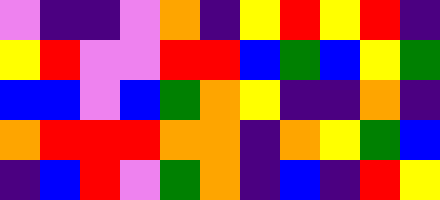[["violet", "indigo", "indigo", "violet", "orange", "indigo", "yellow", "red", "yellow", "red", "indigo"], ["yellow", "red", "violet", "violet", "red", "red", "blue", "green", "blue", "yellow", "green"], ["blue", "blue", "violet", "blue", "green", "orange", "yellow", "indigo", "indigo", "orange", "indigo"], ["orange", "red", "red", "red", "orange", "orange", "indigo", "orange", "yellow", "green", "blue"], ["indigo", "blue", "red", "violet", "green", "orange", "indigo", "blue", "indigo", "red", "yellow"]]